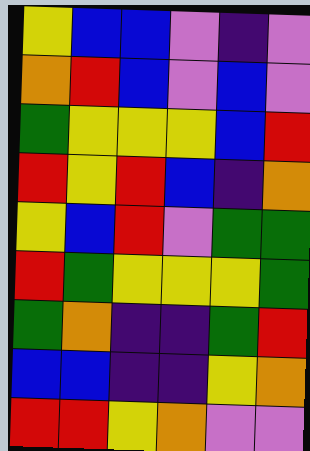[["yellow", "blue", "blue", "violet", "indigo", "violet"], ["orange", "red", "blue", "violet", "blue", "violet"], ["green", "yellow", "yellow", "yellow", "blue", "red"], ["red", "yellow", "red", "blue", "indigo", "orange"], ["yellow", "blue", "red", "violet", "green", "green"], ["red", "green", "yellow", "yellow", "yellow", "green"], ["green", "orange", "indigo", "indigo", "green", "red"], ["blue", "blue", "indigo", "indigo", "yellow", "orange"], ["red", "red", "yellow", "orange", "violet", "violet"]]